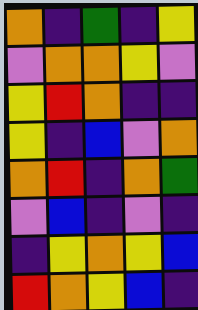[["orange", "indigo", "green", "indigo", "yellow"], ["violet", "orange", "orange", "yellow", "violet"], ["yellow", "red", "orange", "indigo", "indigo"], ["yellow", "indigo", "blue", "violet", "orange"], ["orange", "red", "indigo", "orange", "green"], ["violet", "blue", "indigo", "violet", "indigo"], ["indigo", "yellow", "orange", "yellow", "blue"], ["red", "orange", "yellow", "blue", "indigo"]]